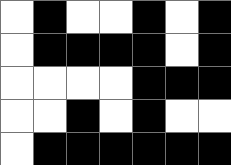[["white", "black", "white", "white", "black", "white", "black"], ["white", "black", "black", "black", "black", "white", "black"], ["white", "white", "white", "white", "black", "black", "black"], ["white", "white", "black", "white", "black", "white", "white"], ["white", "black", "black", "black", "black", "black", "black"]]